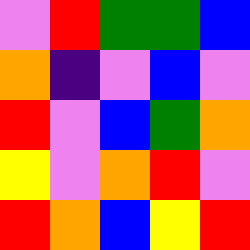[["violet", "red", "green", "green", "blue"], ["orange", "indigo", "violet", "blue", "violet"], ["red", "violet", "blue", "green", "orange"], ["yellow", "violet", "orange", "red", "violet"], ["red", "orange", "blue", "yellow", "red"]]